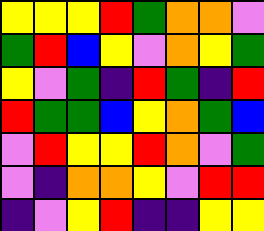[["yellow", "yellow", "yellow", "red", "green", "orange", "orange", "violet"], ["green", "red", "blue", "yellow", "violet", "orange", "yellow", "green"], ["yellow", "violet", "green", "indigo", "red", "green", "indigo", "red"], ["red", "green", "green", "blue", "yellow", "orange", "green", "blue"], ["violet", "red", "yellow", "yellow", "red", "orange", "violet", "green"], ["violet", "indigo", "orange", "orange", "yellow", "violet", "red", "red"], ["indigo", "violet", "yellow", "red", "indigo", "indigo", "yellow", "yellow"]]